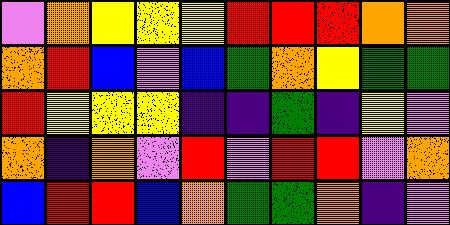[["violet", "orange", "yellow", "yellow", "yellow", "red", "red", "red", "orange", "orange"], ["orange", "red", "blue", "violet", "blue", "green", "orange", "yellow", "green", "green"], ["red", "yellow", "yellow", "yellow", "indigo", "indigo", "green", "indigo", "yellow", "violet"], ["orange", "indigo", "orange", "violet", "red", "violet", "red", "red", "violet", "orange"], ["blue", "red", "red", "blue", "orange", "green", "green", "orange", "indigo", "violet"]]